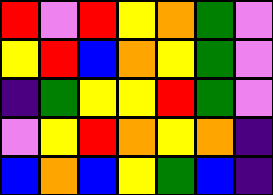[["red", "violet", "red", "yellow", "orange", "green", "violet"], ["yellow", "red", "blue", "orange", "yellow", "green", "violet"], ["indigo", "green", "yellow", "yellow", "red", "green", "violet"], ["violet", "yellow", "red", "orange", "yellow", "orange", "indigo"], ["blue", "orange", "blue", "yellow", "green", "blue", "indigo"]]